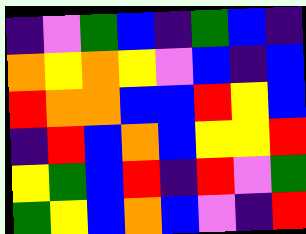[["indigo", "violet", "green", "blue", "indigo", "green", "blue", "indigo"], ["orange", "yellow", "orange", "yellow", "violet", "blue", "indigo", "blue"], ["red", "orange", "orange", "blue", "blue", "red", "yellow", "blue"], ["indigo", "red", "blue", "orange", "blue", "yellow", "yellow", "red"], ["yellow", "green", "blue", "red", "indigo", "red", "violet", "green"], ["green", "yellow", "blue", "orange", "blue", "violet", "indigo", "red"]]